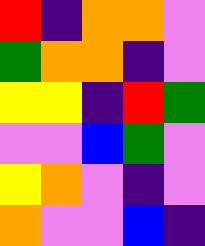[["red", "indigo", "orange", "orange", "violet"], ["green", "orange", "orange", "indigo", "violet"], ["yellow", "yellow", "indigo", "red", "green"], ["violet", "violet", "blue", "green", "violet"], ["yellow", "orange", "violet", "indigo", "violet"], ["orange", "violet", "violet", "blue", "indigo"]]